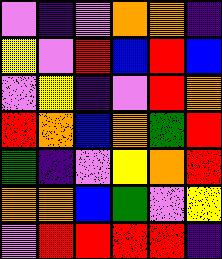[["violet", "indigo", "violet", "orange", "orange", "indigo"], ["yellow", "violet", "red", "blue", "red", "blue"], ["violet", "yellow", "indigo", "violet", "red", "orange"], ["red", "orange", "blue", "orange", "green", "red"], ["green", "indigo", "violet", "yellow", "orange", "red"], ["orange", "orange", "blue", "green", "violet", "yellow"], ["violet", "red", "red", "red", "red", "indigo"]]